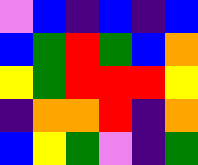[["violet", "blue", "indigo", "blue", "indigo", "blue"], ["blue", "green", "red", "green", "blue", "orange"], ["yellow", "green", "red", "red", "red", "yellow"], ["indigo", "orange", "orange", "red", "indigo", "orange"], ["blue", "yellow", "green", "violet", "indigo", "green"]]